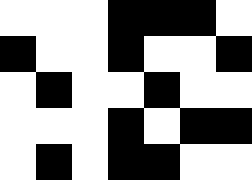[["white", "white", "white", "black", "black", "black", "white"], ["black", "white", "white", "black", "white", "white", "black"], ["white", "black", "white", "white", "black", "white", "white"], ["white", "white", "white", "black", "white", "black", "black"], ["white", "black", "white", "black", "black", "white", "white"]]